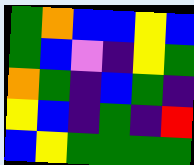[["green", "orange", "blue", "blue", "yellow", "blue"], ["green", "blue", "violet", "indigo", "yellow", "green"], ["orange", "green", "indigo", "blue", "green", "indigo"], ["yellow", "blue", "indigo", "green", "indigo", "red"], ["blue", "yellow", "green", "green", "green", "green"]]